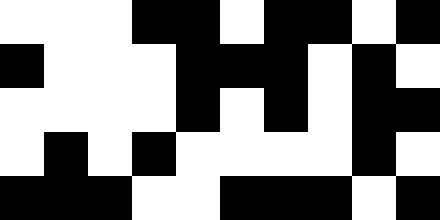[["white", "white", "white", "black", "black", "white", "black", "black", "white", "black"], ["black", "white", "white", "white", "black", "black", "black", "white", "black", "white"], ["white", "white", "white", "white", "black", "white", "black", "white", "black", "black"], ["white", "black", "white", "black", "white", "white", "white", "white", "black", "white"], ["black", "black", "black", "white", "white", "black", "black", "black", "white", "black"]]